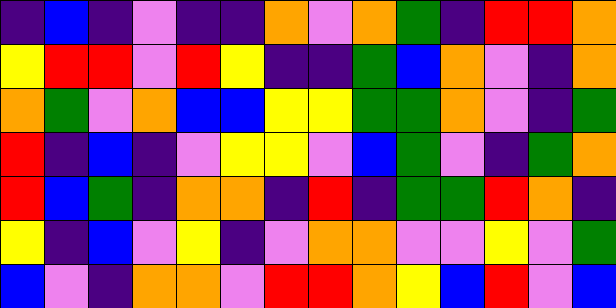[["indigo", "blue", "indigo", "violet", "indigo", "indigo", "orange", "violet", "orange", "green", "indigo", "red", "red", "orange"], ["yellow", "red", "red", "violet", "red", "yellow", "indigo", "indigo", "green", "blue", "orange", "violet", "indigo", "orange"], ["orange", "green", "violet", "orange", "blue", "blue", "yellow", "yellow", "green", "green", "orange", "violet", "indigo", "green"], ["red", "indigo", "blue", "indigo", "violet", "yellow", "yellow", "violet", "blue", "green", "violet", "indigo", "green", "orange"], ["red", "blue", "green", "indigo", "orange", "orange", "indigo", "red", "indigo", "green", "green", "red", "orange", "indigo"], ["yellow", "indigo", "blue", "violet", "yellow", "indigo", "violet", "orange", "orange", "violet", "violet", "yellow", "violet", "green"], ["blue", "violet", "indigo", "orange", "orange", "violet", "red", "red", "orange", "yellow", "blue", "red", "violet", "blue"]]